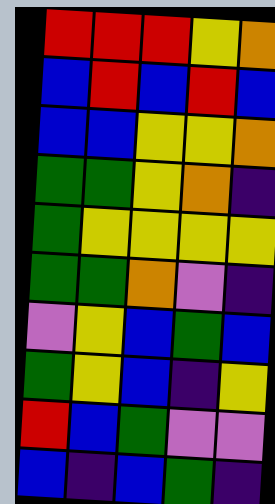[["red", "red", "red", "yellow", "orange"], ["blue", "red", "blue", "red", "blue"], ["blue", "blue", "yellow", "yellow", "orange"], ["green", "green", "yellow", "orange", "indigo"], ["green", "yellow", "yellow", "yellow", "yellow"], ["green", "green", "orange", "violet", "indigo"], ["violet", "yellow", "blue", "green", "blue"], ["green", "yellow", "blue", "indigo", "yellow"], ["red", "blue", "green", "violet", "violet"], ["blue", "indigo", "blue", "green", "indigo"]]